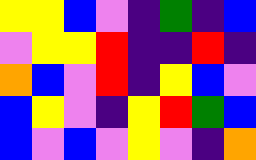[["yellow", "yellow", "blue", "violet", "indigo", "green", "indigo", "blue"], ["violet", "yellow", "yellow", "red", "indigo", "indigo", "red", "indigo"], ["orange", "blue", "violet", "red", "indigo", "yellow", "blue", "violet"], ["blue", "yellow", "violet", "indigo", "yellow", "red", "green", "blue"], ["blue", "violet", "blue", "violet", "yellow", "violet", "indigo", "orange"]]